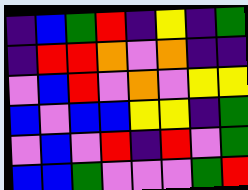[["indigo", "blue", "green", "red", "indigo", "yellow", "indigo", "green"], ["indigo", "red", "red", "orange", "violet", "orange", "indigo", "indigo"], ["violet", "blue", "red", "violet", "orange", "violet", "yellow", "yellow"], ["blue", "violet", "blue", "blue", "yellow", "yellow", "indigo", "green"], ["violet", "blue", "violet", "red", "indigo", "red", "violet", "green"], ["blue", "blue", "green", "violet", "violet", "violet", "green", "red"]]